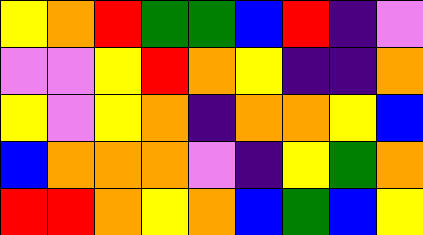[["yellow", "orange", "red", "green", "green", "blue", "red", "indigo", "violet"], ["violet", "violet", "yellow", "red", "orange", "yellow", "indigo", "indigo", "orange"], ["yellow", "violet", "yellow", "orange", "indigo", "orange", "orange", "yellow", "blue"], ["blue", "orange", "orange", "orange", "violet", "indigo", "yellow", "green", "orange"], ["red", "red", "orange", "yellow", "orange", "blue", "green", "blue", "yellow"]]